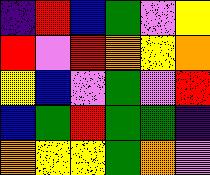[["indigo", "red", "blue", "green", "violet", "yellow"], ["red", "violet", "red", "orange", "yellow", "orange"], ["yellow", "blue", "violet", "green", "violet", "red"], ["blue", "green", "red", "green", "green", "indigo"], ["orange", "yellow", "yellow", "green", "orange", "violet"]]